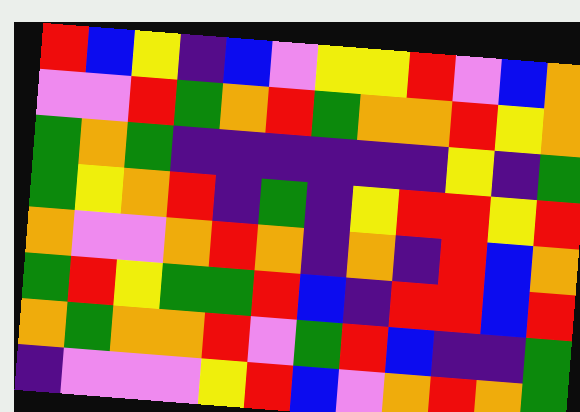[["red", "blue", "yellow", "indigo", "blue", "violet", "yellow", "yellow", "red", "violet", "blue", "orange"], ["violet", "violet", "red", "green", "orange", "red", "green", "orange", "orange", "red", "yellow", "orange"], ["green", "orange", "green", "indigo", "indigo", "indigo", "indigo", "indigo", "indigo", "yellow", "indigo", "green"], ["green", "yellow", "orange", "red", "indigo", "green", "indigo", "yellow", "red", "red", "yellow", "red"], ["orange", "violet", "violet", "orange", "red", "orange", "indigo", "orange", "indigo", "red", "blue", "orange"], ["green", "red", "yellow", "green", "green", "red", "blue", "indigo", "red", "red", "blue", "red"], ["orange", "green", "orange", "orange", "red", "violet", "green", "red", "blue", "indigo", "indigo", "green"], ["indigo", "violet", "violet", "violet", "yellow", "red", "blue", "violet", "orange", "red", "orange", "green"]]